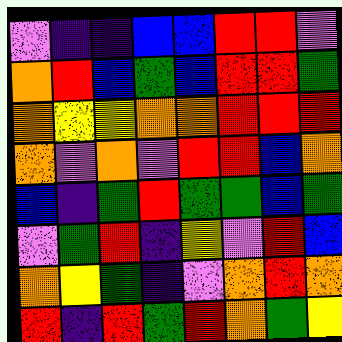[["violet", "indigo", "indigo", "blue", "blue", "red", "red", "violet"], ["orange", "red", "blue", "green", "blue", "red", "red", "green"], ["orange", "yellow", "yellow", "orange", "orange", "red", "red", "red"], ["orange", "violet", "orange", "violet", "red", "red", "blue", "orange"], ["blue", "indigo", "green", "red", "green", "green", "blue", "green"], ["violet", "green", "red", "indigo", "yellow", "violet", "red", "blue"], ["orange", "yellow", "green", "indigo", "violet", "orange", "red", "orange"], ["red", "indigo", "red", "green", "red", "orange", "green", "yellow"]]